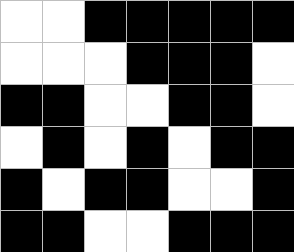[["white", "white", "black", "black", "black", "black", "black"], ["white", "white", "white", "black", "black", "black", "white"], ["black", "black", "white", "white", "black", "black", "white"], ["white", "black", "white", "black", "white", "black", "black"], ["black", "white", "black", "black", "white", "white", "black"], ["black", "black", "white", "white", "black", "black", "black"]]